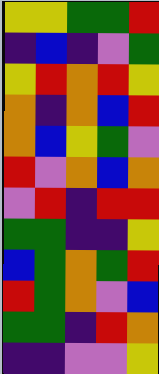[["yellow", "yellow", "green", "green", "red"], ["indigo", "blue", "indigo", "violet", "green"], ["yellow", "red", "orange", "red", "yellow"], ["orange", "indigo", "orange", "blue", "red"], ["orange", "blue", "yellow", "green", "violet"], ["red", "violet", "orange", "blue", "orange"], ["violet", "red", "indigo", "red", "red"], ["green", "green", "indigo", "indigo", "yellow"], ["blue", "green", "orange", "green", "red"], ["red", "green", "orange", "violet", "blue"], ["green", "green", "indigo", "red", "orange"], ["indigo", "indigo", "violet", "violet", "yellow"]]